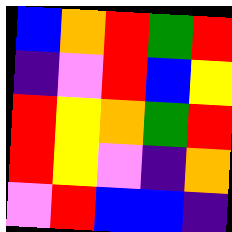[["blue", "orange", "red", "green", "red"], ["indigo", "violet", "red", "blue", "yellow"], ["red", "yellow", "orange", "green", "red"], ["red", "yellow", "violet", "indigo", "orange"], ["violet", "red", "blue", "blue", "indigo"]]